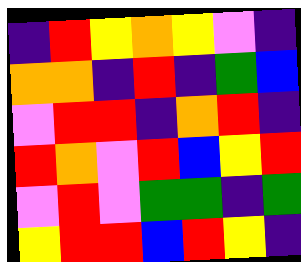[["indigo", "red", "yellow", "orange", "yellow", "violet", "indigo"], ["orange", "orange", "indigo", "red", "indigo", "green", "blue"], ["violet", "red", "red", "indigo", "orange", "red", "indigo"], ["red", "orange", "violet", "red", "blue", "yellow", "red"], ["violet", "red", "violet", "green", "green", "indigo", "green"], ["yellow", "red", "red", "blue", "red", "yellow", "indigo"]]